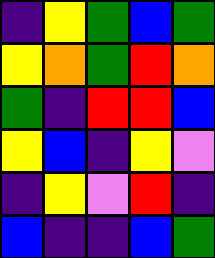[["indigo", "yellow", "green", "blue", "green"], ["yellow", "orange", "green", "red", "orange"], ["green", "indigo", "red", "red", "blue"], ["yellow", "blue", "indigo", "yellow", "violet"], ["indigo", "yellow", "violet", "red", "indigo"], ["blue", "indigo", "indigo", "blue", "green"]]